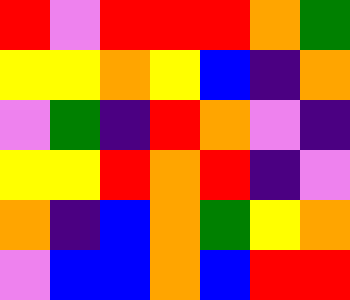[["red", "violet", "red", "red", "red", "orange", "green"], ["yellow", "yellow", "orange", "yellow", "blue", "indigo", "orange"], ["violet", "green", "indigo", "red", "orange", "violet", "indigo"], ["yellow", "yellow", "red", "orange", "red", "indigo", "violet"], ["orange", "indigo", "blue", "orange", "green", "yellow", "orange"], ["violet", "blue", "blue", "orange", "blue", "red", "red"]]